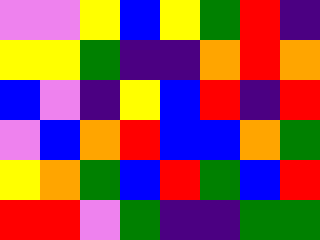[["violet", "violet", "yellow", "blue", "yellow", "green", "red", "indigo"], ["yellow", "yellow", "green", "indigo", "indigo", "orange", "red", "orange"], ["blue", "violet", "indigo", "yellow", "blue", "red", "indigo", "red"], ["violet", "blue", "orange", "red", "blue", "blue", "orange", "green"], ["yellow", "orange", "green", "blue", "red", "green", "blue", "red"], ["red", "red", "violet", "green", "indigo", "indigo", "green", "green"]]